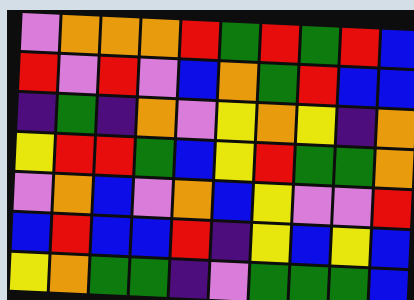[["violet", "orange", "orange", "orange", "red", "green", "red", "green", "red", "blue"], ["red", "violet", "red", "violet", "blue", "orange", "green", "red", "blue", "blue"], ["indigo", "green", "indigo", "orange", "violet", "yellow", "orange", "yellow", "indigo", "orange"], ["yellow", "red", "red", "green", "blue", "yellow", "red", "green", "green", "orange"], ["violet", "orange", "blue", "violet", "orange", "blue", "yellow", "violet", "violet", "red"], ["blue", "red", "blue", "blue", "red", "indigo", "yellow", "blue", "yellow", "blue"], ["yellow", "orange", "green", "green", "indigo", "violet", "green", "green", "green", "blue"]]